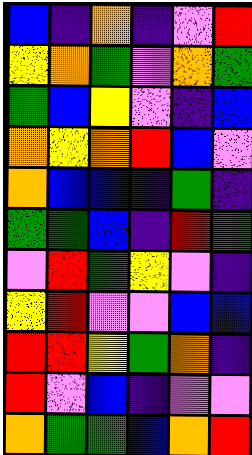[["blue", "indigo", "orange", "indigo", "violet", "red"], ["yellow", "orange", "green", "violet", "orange", "green"], ["green", "blue", "yellow", "violet", "indigo", "blue"], ["orange", "yellow", "orange", "red", "blue", "violet"], ["orange", "blue", "blue", "indigo", "green", "indigo"], ["green", "green", "blue", "indigo", "red", "green"], ["violet", "red", "green", "yellow", "violet", "indigo"], ["yellow", "red", "violet", "violet", "blue", "blue"], ["red", "red", "yellow", "green", "orange", "indigo"], ["red", "violet", "blue", "indigo", "violet", "violet"], ["orange", "green", "green", "blue", "orange", "red"]]